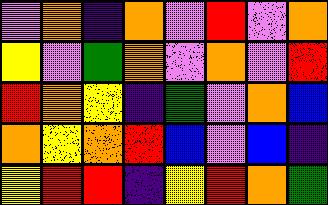[["violet", "orange", "indigo", "orange", "violet", "red", "violet", "orange"], ["yellow", "violet", "green", "orange", "violet", "orange", "violet", "red"], ["red", "orange", "yellow", "indigo", "green", "violet", "orange", "blue"], ["orange", "yellow", "orange", "red", "blue", "violet", "blue", "indigo"], ["yellow", "red", "red", "indigo", "yellow", "red", "orange", "green"]]